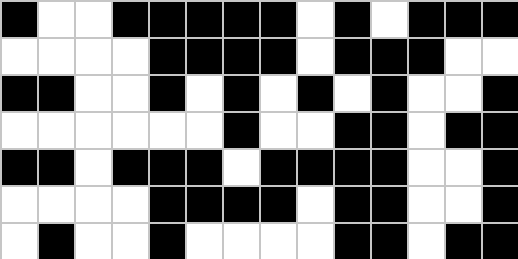[["black", "white", "white", "black", "black", "black", "black", "black", "white", "black", "white", "black", "black", "black"], ["white", "white", "white", "white", "black", "black", "black", "black", "white", "black", "black", "black", "white", "white"], ["black", "black", "white", "white", "black", "white", "black", "white", "black", "white", "black", "white", "white", "black"], ["white", "white", "white", "white", "white", "white", "black", "white", "white", "black", "black", "white", "black", "black"], ["black", "black", "white", "black", "black", "black", "white", "black", "black", "black", "black", "white", "white", "black"], ["white", "white", "white", "white", "black", "black", "black", "black", "white", "black", "black", "white", "white", "black"], ["white", "black", "white", "white", "black", "white", "white", "white", "white", "black", "black", "white", "black", "black"]]